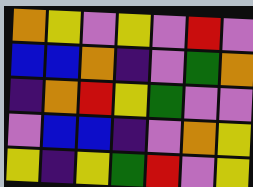[["orange", "yellow", "violet", "yellow", "violet", "red", "violet"], ["blue", "blue", "orange", "indigo", "violet", "green", "orange"], ["indigo", "orange", "red", "yellow", "green", "violet", "violet"], ["violet", "blue", "blue", "indigo", "violet", "orange", "yellow"], ["yellow", "indigo", "yellow", "green", "red", "violet", "yellow"]]